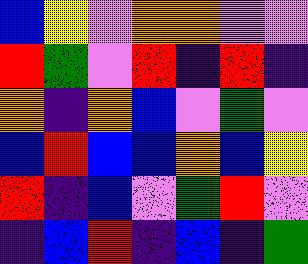[["blue", "yellow", "violet", "orange", "orange", "violet", "violet"], ["red", "green", "violet", "red", "indigo", "red", "indigo"], ["orange", "indigo", "orange", "blue", "violet", "green", "violet"], ["blue", "red", "blue", "blue", "orange", "blue", "yellow"], ["red", "indigo", "blue", "violet", "green", "red", "violet"], ["indigo", "blue", "red", "indigo", "blue", "indigo", "green"]]